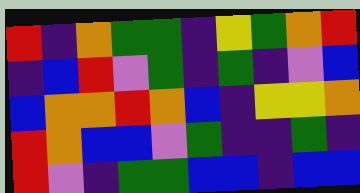[["red", "indigo", "orange", "green", "green", "indigo", "yellow", "green", "orange", "red"], ["indigo", "blue", "red", "violet", "green", "indigo", "green", "indigo", "violet", "blue"], ["blue", "orange", "orange", "red", "orange", "blue", "indigo", "yellow", "yellow", "orange"], ["red", "orange", "blue", "blue", "violet", "green", "indigo", "indigo", "green", "indigo"], ["red", "violet", "indigo", "green", "green", "blue", "blue", "indigo", "blue", "blue"]]